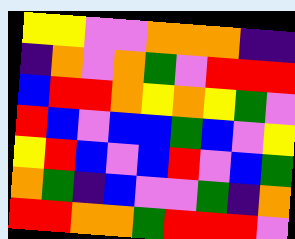[["yellow", "yellow", "violet", "violet", "orange", "orange", "orange", "indigo", "indigo"], ["indigo", "orange", "violet", "orange", "green", "violet", "red", "red", "red"], ["blue", "red", "red", "orange", "yellow", "orange", "yellow", "green", "violet"], ["red", "blue", "violet", "blue", "blue", "green", "blue", "violet", "yellow"], ["yellow", "red", "blue", "violet", "blue", "red", "violet", "blue", "green"], ["orange", "green", "indigo", "blue", "violet", "violet", "green", "indigo", "orange"], ["red", "red", "orange", "orange", "green", "red", "red", "red", "violet"]]